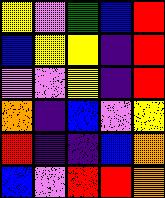[["yellow", "violet", "green", "blue", "red"], ["blue", "yellow", "yellow", "indigo", "red"], ["violet", "violet", "yellow", "indigo", "red"], ["orange", "indigo", "blue", "violet", "yellow"], ["red", "indigo", "indigo", "blue", "orange"], ["blue", "violet", "red", "red", "orange"]]